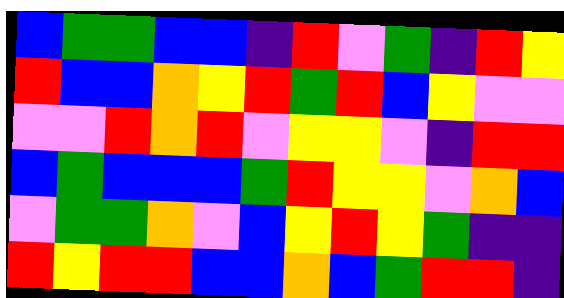[["blue", "green", "green", "blue", "blue", "indigo", "red", "violet", "green", "indigo", "red", "yellow"], ["red", "blue", "blue", "orange", "yellow", "red", "green", "red", "blue", "yellow", "violet", "violet"], ["violet", "violet", "red", "orange", "red", "violet", "yellow", "yellow", "violet", "indigo", "red", "red"], ["blue", "green", "blue", "blue", "blue", "green", "red", "yellow", "yellow", "violet", "orange", "blue"], ["violet", "green", "green", "orange", "violet", "blue", "yellow", "red", "yellow", "green", "indigo", "indigo"], ["red", "yellow", "red", "red", "blue", "blue", "orange", "blue", "green", "red", "red", "indigo"]]